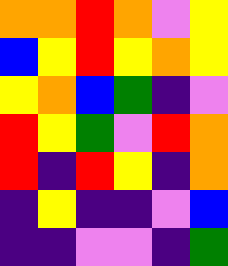[["orange", "orange", "red", "orange", "violet", "yellow"], ["blue", "yellow", "red", "yellow", "orange", "yellow"], ["yellow", "orange", "blue", "green", "indigo", "violet"], ["red", "yellow", "green", "violet", "red", "orange"], ["red", "indigo", "red", "yellow", "indigo", "orange"], ["indigo", "yellow", "indigo", "indigo", "violet", "blue"], ["indigo", "indigo", "violet", "violet", "indigo", "green"]]